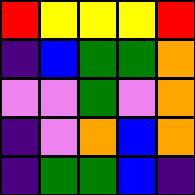[["red", "yellow", "yellow", "yellow", "red"], ["indigo", "blue", "green", "green", "orange"], ["violet", "violet", "green", "violet", "orange"], ["indigo", "violet", "orange", "blue", "orange"], ["indigo", "green", "green", "blue", "indigo"]]